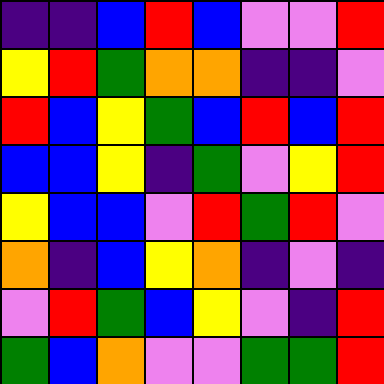[["indigo", "indigo", "blue", "red", "blue", "violet", "violet", "red"], ["yellow", "red", "green", "orange", "orange", "indigo", "indigo", "violet"], ["red", "blue", "yellow", "green", "blue", "red", "blue", "red"], ["blue", "blue", "yellow", "indigo", "green", "violet", "yellow", "red"], ["yellow", "blue", "blue", "violet", "red", "green", "red", "violet"], ["orange", "indigo", "blue", "yellow", "orange", "indigo", "violet", "indigo"], ["violet", "red", "green", "blue", "yellow", "violet", "indigo", "red"], ["green", "blue", "orange", "violet", "violet", "green", "green", "red"]]